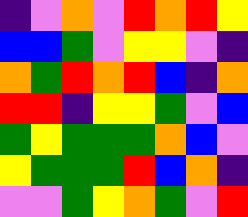[["indigo", "violet", "orange", "violet", "red", "orange", "red", "yellow"], ["blue", "blue", "green", "violet", "yellow", "yellow", "violet", "indigo"], ["orange", "green", "red", "orange", "red", "blue", "indigo", "orange"], ["red", "red", "indigo", "yellow", "yellow", "green", "violet", "blue"], ["green", "yellow", "green", "green", "green", "orange", "blue", "violet"], ["yellow", "green", "green", "green", "red", "blue", "orange", "indigo"], ["violet", "violet", "green", "yellow", "orange", "green", "violet", "red"]]